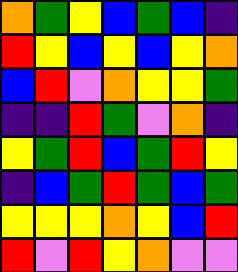[["orange", "green", "yellow", "blue", "green", "blue", "indigo"], ["red", "yellow", "blue", "yellow", "blue", "yellow", "orange"], ["blue", "red", "violet", "orange", "yellow", "yellow", "green"], ["indigo", "indigo", "red", "green", "violet", "orange", "indigo"], ["yellow", "green", "red", "blue", "green", "red", "yellow"], ["indigo", "blue", "green", "red", "green", "blue", "green"], ["yellow", "yellow", "yellow", "orange", "yellow", "blue", "red"], ["red", "violet", "red", "yellow", "orange", "violet", "violet"]]